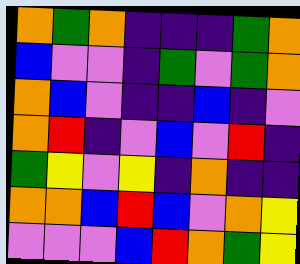[["orange", "green", "orange", "indigo", "indigo", "indigo", "green", "orange"], ["blue", "violet", "violet", "indigo", "green", "violet", "green", "orange"], ["orange", "blue", "violet", "indigo", "indigo", "blue", "indigo", "violet"], ["orange", "red", "indigo", "violet", "blue", "violet", "red", "indigo"], ["green", "yellow", "violet", "yellow", "indigo", "orange", "indigo", "indigo"], ["orange", "orange", "blue", "red", "blue", "violet", "orange", "yellow"], ["violet", "violet", "violet", "blue", "red", "orange", "green", "yellow"]]